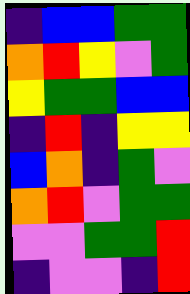[["indigo", "blue", "blue", "green", "green"], ["orange", "red", "yellow", "violet", "green"], ["yellow", "green", "green", "blue", "blue"], ["indigo", "red", "indigo", "yellow", "yellow"], ["blue", "orange", "indigo", "green", "violet"], ["orange", "red", "violet", "green", "green"], ["violet", "violet", "green", "green", "red"], ["indigo", "violet", "violet", "indigo", "red"]]